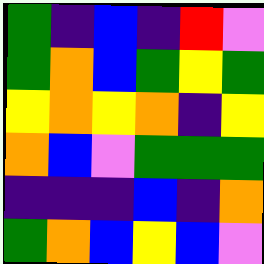[["green", "indigo", "blue", "indigo", "red", "violet"], ["green", "orange", "blue", "green", "yellow", "green"], ["yellow", "orange", "yellow", "orange", "indigo", "yellow"], ["orange", "blue", "violet", "green", "green", "green"], ["indigo", "indigo", "indigo", "blue", "indigo", "orange"], ["green", "orange", "blue", "yellow", "blue", "violet"]]